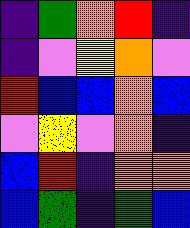[["indigo", "green", "orange", "red", "indigo"], ["indigo", "violet", "yellow", "orange", "violet"], ["red", "blue", "blue", "orange", "blue"], ["violet", "yellow", "violet", "orange", "indigo"], ["blue", "red", "indigo", "orange", "orange"], ["blue", "green", "indigo", "green", "blue"]]